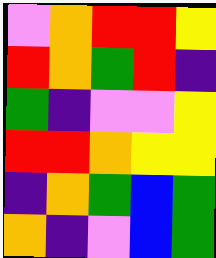[["violet", "orange", "red", "red", "yellow"], ["red", "orange", "green", "red", "indigo"], ["green", "indigo", "violet", "violet", "yellow"], ["red", "red", "orange", "yellow", "yellow"], ["indigo", "orange", "green", "blue", "green"], ["orange", "indigo", "violet", "blue", "green"]]